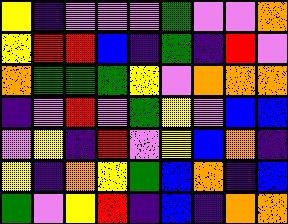[["yellow", "indigo", "violet", "violet", "violet", "green", "violet", "violet", "orange"], ["yellow", "red", "red", "blue", "indigo", "green", "indigo", "red", "violet"], ["orange", "green", "green", "green", "yellow", "violet", "orange", "orange", "orange"], ["indigo", "violet", "red", "violet", "green", "yellow", "violet", "blue", "blue"], ["violet", "yellow", "indigo", "red", "violet", "yellow", "blue", "orange", "indigo"], ["yellow", "indigo", "orange", "yellow", "green", "blue", "orange", "indigo", "blue"], ["green", "violet", "yellow", "red", "indigo", "blue", "indigo", "orange", "orange"]]